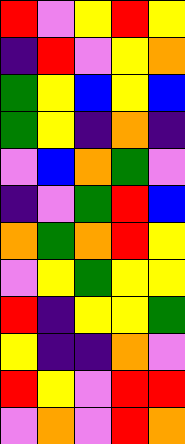[["red", "violet", "yellow", "red", "yellow"], ["indigo", "red", "violet", "yellow", "orange"], ["green", "yellow", "blue", "yellow", "blue"], ["green", "yellow", "indigo", "orange", "indigo"], ["violet", "blue", "orange", "green", "violet"], ["indigo", "violet", "green", "red", "blue"], ["orange", "green", "orange", "red", "yellow"], ["violet", "yellow", "green", "yellow", "yellow"], ["red", "indigo", "yellow", "yellow", "green"], ["yellow", "indigo", "indigo", "orange", "violet"], ["red", "yellow", "violet", "red", "red"], ["violet", "orange", "violet", "red", "orange"]]